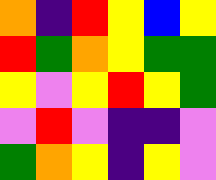[["orange", "indigo", "red", "yellow", "blue", "yellow"], ["red", "green", "orange", "yellow", "green", "green"], ["yellow", "violet", "yellow", "red", "yellow", "green"], ["violet", "red", "violet", "indigo", "indigo", "violet"], ["green", "orange", "yellow", "indigo", "yellow", "violet"]]